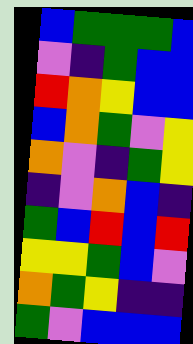[["blue", "green", "green", "green", "blue"], ["violet", "indigo", "green", "blue", "blue"], ["red", "orange", "yellow", "blue", "blue"], ["blue", "orange", "green", "violet", "yellow"], ["orange", "violet", "indigo", "green", "yellow"], ["indigo", "violet", "orange", "blue", "indigo"], ["green", "blue", "red", "blue", "red"], ["yellow", "yellow", "green", "blue", "violet"], ["orange", "green", "yellow", "indigo", "indigo"], ["green", "violet", "blue", "blue", "blue"]]